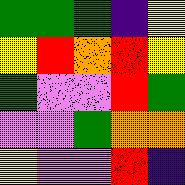[["green", "green", "green", "indigo", "yellow"], ["yellow", "red", "orange", "red", "yellow"], ["green", "violet", "violet", "red", "green"], ["violet", "violet", "green", "orange", "orange"], ["yellow", "violet", "violet", "red", "indigo"]]